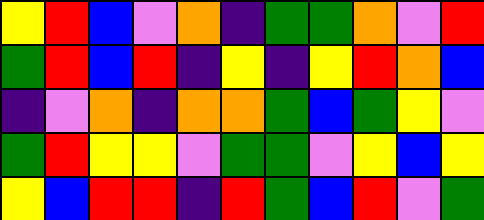[["yellow", "red", "blue", "violet", "orange", "indigo", "green", "green", "orange", "violet", "red"], ["green", "red", "blue", "red", "indigo", "yellow", "indigo", "yellow", "red", "orange", "blue"], ["indigo", "violet", "orange", "indigo", "orange", "orange", "green", "blue", "green", "yellow", "violet"], ["green", "red", "yellow", "yellow", "violet", "green", "green", "violet", "yellow", "blue", "yellow"], ["yellow", "blue", "red", "red", "indigo", "red", "green", "blue", "red", "violet", "green"]]